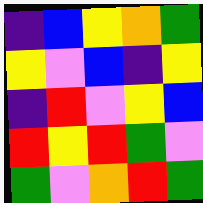[["indigo", "blue", "yellow", "orange", "green"], ["yellow", "violet", "blue", "indigo", "yellow"], ["indigo", "red", "violet", "yellow", "blue"], ["red", "yellow", "red", "green", "violet"], ["green", "violet", "orange", "red", "green"]]